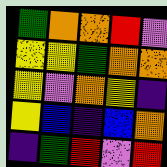[["green", "orange", "orange", "red", "violet"], ["yellow", "yellow", "green", "orange", "orange"], ["yellow", "violet", "orange", "yellow", "indigo"], ["yellow", "blue", "indigo", "blue", "orange"], ["indigo", "green", "red", "violet", "red"]]